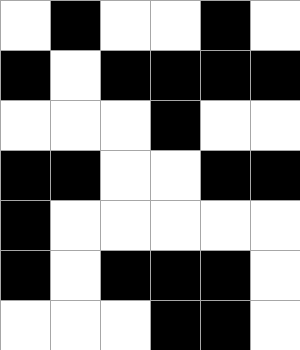[["white", "black", "white", "white", "black", "white"], ["black", "white", "black", "black", "black", "black"], ["white", "white", "white", "black", "white", "white"], ["black", "black", "white", "white", "black", "black"], ["black", "white", "white", "white", "white", "white"], ["black", "white", "black", "black", "black", "white"], ["white", "white", "white", "black", "black", "white"]]